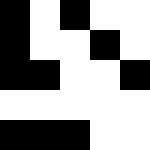[["black", "white", "black", "white", "white"], ["black", "white", "white", "black", "white"], ["black", "black", "white", "white", "black"], ["white", "white", "white", "white", "white"], ["black", "black", "black", "white", "white"]]